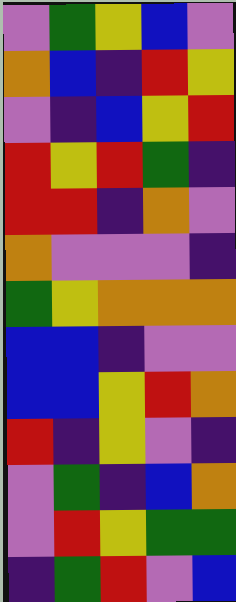[["violet", "green", "yellow", "blue", "violet"], ["orange", "blue", "indigo", "red", "yellow"], ["violet", "indigo", "blue", "yellow", "red"], ["red", "yellow", "red", "green", "indigo"], ["red", "red", "indigo", "orange", "violet"], ["orange", "violet", "violet", "violet", "indigo"], ["green", "yellow", "orange", "orange", "orange"], ["blue", "blue", "indigo", "violet", "violet"], ["blue", "blue", "yellow", "red", "orange"], ["red", "indigo", "yellow", "violet", "indigo"], ["violet", "green", "indigo", "blue", "orange"], ["violet", "red", "yellow", "green", "green"], ["indigo", "green", "red", "violet", "blue"]]